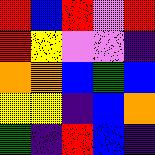[["red", "blue", "red", "violet", "red"], ["red", "yellow", "violet", "violet", "indigo"], ["orange", "orange", "blue", "green", "blue"], ["yellow", "yellow", "indigo", "blue", "orange"], ["green", "indigo", "red", "blue", "indigo"]]